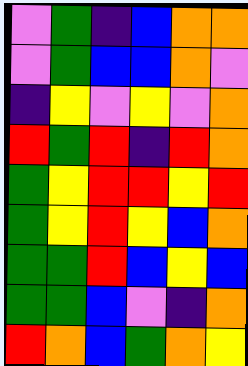[["violet", "green", "indigo", "blue", "orange", "orange"], ["violet", "green", "blue", "blue", "orange", "violet"], ["indigo", "yellow", "violet", "yellow", "violet", "orange"], ["red", "green", "red", "indigo", "red", "orange"], ["green", "yellow", "red", "red", "yellow", "red"], ["green", "yellow", "red", "yellow", "blue", "orange"], ["green", "green", "red", "blue", "yellow", "blue"], ["green", "green", "blue", "violet", "indigo", "orange"], ["red", "orange", "blue", "green", "orange", "yellow"]]